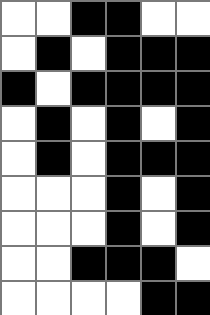[["white", "white", "black", "black", "white", "white"], ["white", "black", "white", "black", "black", "black"], ["black", "white", "black", "black", "black", "black"], ["white", "black", "white", "black", "white", "black"], ["white", "black", "white", "black", "black", "black"], ["white", "white", "white", "black", "white", "black"], ["white", "white", "white", "black", "white", "black"], ["white", "white", "black", "black", "black", "white"], ["white", "white", "white", "white", "black", "black"]]